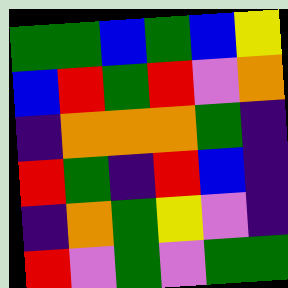[["green", "green", "blue", "green", "blue", "yellow"], ["blue", "red", "green", "red", "violet", "orange"], ["indigo", "orange", "orange", "orange", "green", "indigo"], ["red", "green", "indigo", "red", "blue", "indigo"], ["indigo", "orange", "green", "yellow", "violet", "indigo"], ["red", "violet", "green", "violet", "green", "green"]]